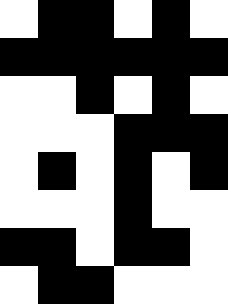[["white", "black", "black", "white", "black", "white"], ["black", "black", "black", "black", "black", "black"], ["white", "white", "black", "white", "black", "white"], ["white", "white", "white", "black", "black", "black"], ["white", "black", "white", "black", "white", "black"], ["white", "white", "white", "black", "white", "white"], ["black", "black", "white", "black", "black", "white"], ["white", "black", "black", "white", "white", "white"]]